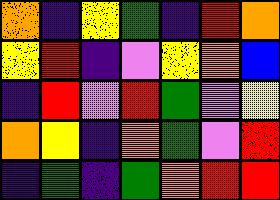[["orange", "indigo", "yellow", "green", "indigo", "red", "orange"], ["yellow", "red", "indigo", "violet", "yellow", "orange", "blue"], ["indigo", "red", "violet", "red", "green", "violet", "yellow"], ["orange", "yellow", "indigo", "orange", "green", "violet", "red"], ["indigo", "green", "indigo", "green", "orange", "red", "red"]]